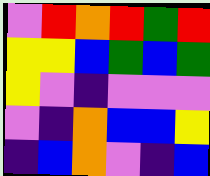[["violet", "red", "orange", "red", "green", "red"], ["yellow", "yellow", "blue", "green", "blue", "green"], ["yellow", "violet", "indigo", "violet", "violet", "violet"], ["violet", "indigo", "orange", "blue", "blue", "yellow"], ["indigo", "blue", "orange", "violet", "indigo", "blue"]]